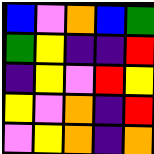[["blue", "violet", "orange", "blue", "green"], ["green", "yellow", "indigo", "indigo", "red"], ["indigo", "yellow", "violet", "red", "yellow"], ["yellow", "violet", "orange", "indigo", "red"], ["violet", "yellow", "orange", "indigo", "orange"]]